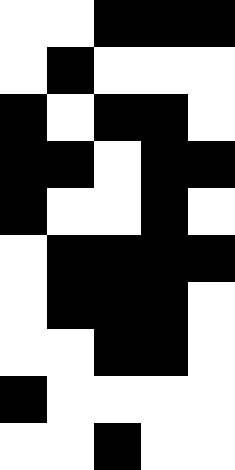[["white", "white", "black", "black", "black"], ["white", "black", "white", "white", "white"], ["black", "white", "black", "black", "white"], ["black", "black", "white", "black", "black"], ["black", "white", "white", "black", "white"], ["white", "black", "black", "black", "black"], ["white", "black", "black", "black", "white"], ["white", "white", "black", "black", "white"], ["black", "white", "white", "white", "white"], ["white", "white", "black", "white", "white"]]